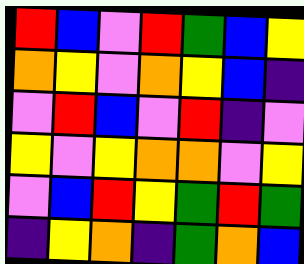[["red", "blue", "violet", "red", "green", "blue", "yellow"], ["orange", "yellow", "violet", "orange", "yellow", "blue", "indigo"], ["violet", "red", "blue", "violet", "red", "indigo", "violet"], ["yellow", "violet", "yellow", "orange", "orange", "violet", "yellow"], ["violet", "blue", "red", "yellow", "green", "red", "green"], ["indigo", "yellow", "orange", "indigo", "green", "orange", "blue"]]